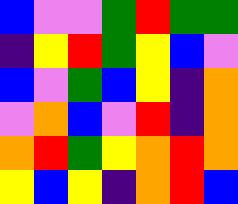[["blue", "violet", "violet", "green", "red", "green", "green"], ["indigo", "yellow", "red", "green", "yellow", "blue", "violet"], ["blue", "violet", "green", "blue", "yellow", "indigo", "orange"], ["violet", "orange", "blue", "violet", "red", "indigo", "orange"], ["orange", "red", "green", "yellow", "orange", "red", "orange"], ["yellow", "blue", "yellow", "indigo", "orange", "red", "blue"]]